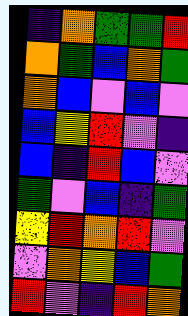[["indigo", "orange", "green", "green", "red"], ["orange", "green", "blue", "orange", "green"], ["orange", "blue", "violet", "blue", "violet"], ["blue", "yellow", "red", "violet", "indigo"], ["blue", "indigo", "red", "blue", "violet"], ["green", "violet", "blue", "indigo", "green"], ["yellow", "red", "orange", "red", "violet"], ["violet", "orange", "yellow", "blue", "green"], ["red", "violet", "indigo", "red", "orange"]]